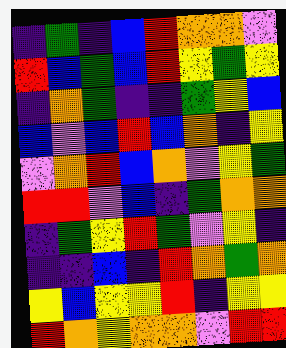[["indigo", "green", "indigo", "blue", "red", "orange", "orange", "violet"], ["red", "blue", "green", "blue", "red", "yellow", "green", "yellow"], ["indigo", "orange", "green", "indigo", "indigo", "green", "yellow", "blue"], ["blue", "violet", "blue", "red", "blue", "orange", "indigo", "yellow"], ["violet", "orange", "red", "blue", "orange", "violet", "yellow", "green"], ["red", "red", "violet", "blue", "indigo", "green", "orange", "orange"], ["indigo", "green", "yellow", "red", "green", "violet", "yellow", "indigo"], ["indigo", "indigo", "blue", "indigo", "red", "orange", "green", "orange"], ["yellow", "blue", "yellow", "yellow", "red", "indigo", "yellow", "yellow"], ["red", "orange", "yellow", "orange", "orange", "violet", "red", "red"]]